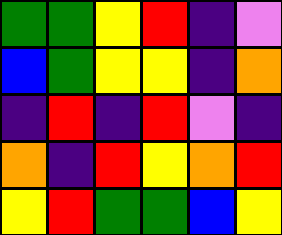[["green", "green", "yellow", "red", "indigo", "violet"], ["blue", "green", "yellow", "yellow", "indigo", "orange"], ["indigo", "red", "indigo", "red", "violet", "indigo"], ["orange", "indigo", "red", "yellow", "orange", "red"], ["yellow", "red", "green", "green", "blue", "yellow"]]